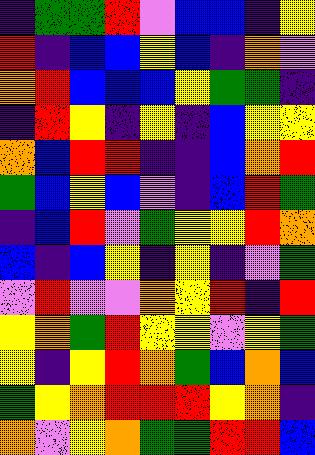[["indigo", "green", "green", "red", "violet", "blue", "blue", "indigo", "yellow"], ["red", "indigo", "blue", "blue", "yellow", "blue", "indigo", "orange", "violet"], ["orange", "red", "blue", "blue", "blue", "yellow", "green", "green", "indigo"], ["indigo", "red", "yellow", "indigo", "yellow", "indigo", "blue", "yellow", "yellow"], ["orange", "blue", "red", "red", "indigo", "indigo", "blue", "orange", "red"], ["green", "blue", "yellow", "blue", "violet", "indigo", "blue", "red", "green"], ["indigo", "blue", "red", "violet", "green", "yellow", "yellow", "red", "orange"], ["blue", "indigo", "blue", "yellow", "indigo", "yellow", "indigo", "violet", "green"], ["violet", "red", "violet", "violet", "orange", "yellow", "red", "indigo", "red"], ["yellow", "orange", "green", "red", "yellow", "yellow", "violet", "yellow", "green"], ["yellow", "indigo", "yellow", "red", "orange", "green", "blue", "orange", "blue"], ["green", "yellow", "orange", "red", "red", "red", "yellow", "orange", "indigo"], ["orange", "violet", "yellow", "orange", "green", "green", "red", "red", "blue"]]